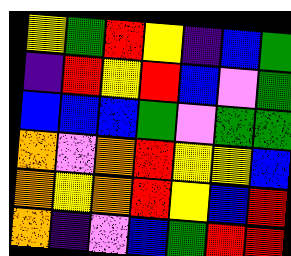[["yellow", "green", "red", "yellow", "indigo", "blue", "green"], ["indigo", "red", "yellow", "red", "blue", "violet", "green"], ["blue", "blue", "blue", "green", "violet", "green", "green"], ["orange", "violet", "orange", "red", "yellow", "yellow", "blue"], ["orange", "yellow", "orange", "red", "yellow", "blue", "red"], ["orange", "indigo", "violet", "blue", "green", "red", "red"]]